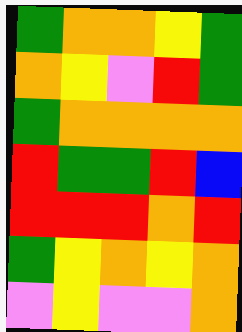[["green", "orange", "orange", "yellow", "green"], ["orange", "yellow", "violet", "red", "green"], ["green", "orange", "orange", "orange", "orange"], ["red", "green", "green", "red", "blue"], ["red", "red", "red", "orange", "red"], ["green", "yellow", "orange", "yellow", "orange"], ["violet", "yellow", "violet", "violet", "orange"]]